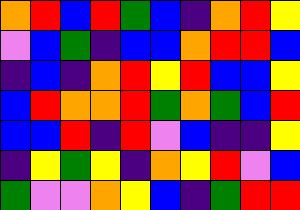[["orange", "red", "blue", "red", "green", "blue", "indigo", "orange", "red", "yellow"], ["violet", "blue", "green", "indigo", "blue", "blue", "orange", "red", "red", "blue"], ["indigo", "blue", "indigo", "orange", "red", "yellow", "red", "blue", "blue", "yellow"], ["blue", "red", "orange", "orange", "red", "green", "orange", "green", "blue", "red"], ["blue", "blue", "red", "indigo", "red", "violet", "blue", "indigo", "indigo", "yellow"], ["indigo", "yellow", "green", "yellow", "indigo", "orange", "yellow", "red", "violet", "blue"], ["green", "violet", "violet", "orange", "yellow", "blue", "indigo", "green", "red", "red"]]